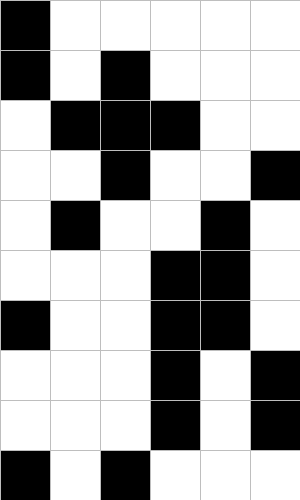[["black", "white", "white", "white", "white", "white"], ["black", "white", "black", "white", "white", "white"], ["white", "black", "black", "black", "white", "white"], ["white", "white", "black", "white", "white", "black"], ["white", "black", "white", "white", "black", "white"], ["white", "white", "white", "black", "black", "white"], ["black", "white", "white", "black", "black", "white"], ["white", "white", "white", "black", "white", "black"], ["white", "white", "white", "black", "white", "black"], ["black", "white", "black", "white", "white", "white"]]